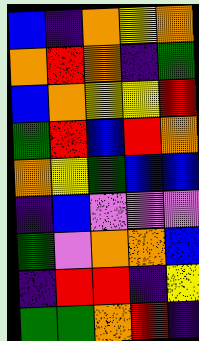[["blue", "indigo", "orange", "yellow", "orange"], ["orange", "red", "orange", "indigo", "green"], ["blue", "orange", "yellow", "yellow", "red"], ["green", "red", "blue", "red", "orange"], ["orange", "yellow", "green", "blue", "blue"], ["indigo", "blue", "violet", "violet", "violet"], ["green", "violet", "orange", "orange", "blue"], ["indigo", "red", "red", "indigo", "yellow"], ["green", "green", "orange", "red", "indigo"]]